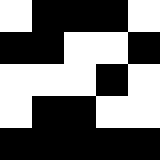[["white", "black", "black", "black", "white"], ["black", "black", "white", "white", "black"], ["white", "white", "white", "black", "white"], ["white", "black", "black", "white", "white"], ["black", "black", "black", "black", "black"]]